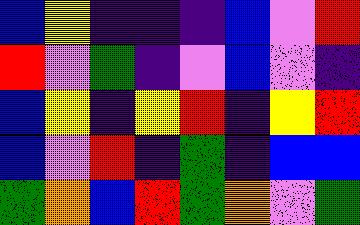[["blue", "yellow", "indigo", "indigo", "indigo", "blue", "violet", "red"], ["red", "violet", "green", "indigo", "violet", "blue", "violet", "indigo"], ["blue", "yellow", "indigo", "yellow", "red", "indigo", "yellow", "red"], ["blue", "violet", "red", "indigo", "green", "indigo", "blue", "blue"], ["green", "orange", "blue", "red", "green", "orange", "violet", "green"]]